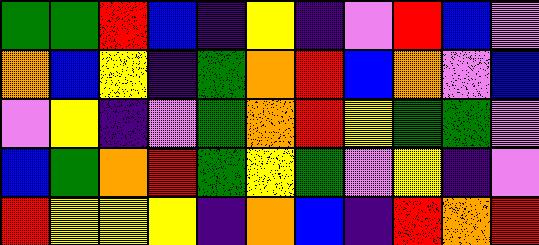[["green", "green", "red", "blue", "indigo", "yellow", "indigo", "violet", "red", "blue", "violet"], ["orange", "blue", "yellow", "indigo", "green", "orange", "red", "blue", "orange", "violet", "blue"], ["violet", "yellow", "indigo", "violet", "green", "orange", "red", "yellow", "green", "green", "violet"], ["blue", "green", "orange", "red", "green", "yellow", "green", "violet", "yellow", "indigo", "violet"], ["red", "yellow", "yellow", "yellow", "indigo", "orange", "blue", "indigo", "red", "orange", "red"]]